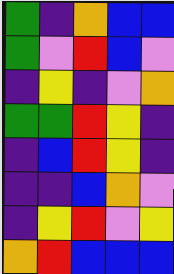[["green", "indigo", "orange", "blue", "blue"], ["green", "violet", "red", "blue", "violet"], ["indigo", "yellow", "indigo", "violet", "orange"], ["green", "green", "red", "yellow", "indigo"], ["indigo", "blue", "red", "yellow", "indigo"], ["indigo", "indigo", "blue", "orange", "violet"], ["indigo", "yellow", "red", "violet", "yellow"], ["orange", "red", "blue", "blue", "blue"]]